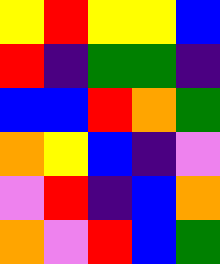[["yellow", "red", "yellow", "yellow", "blue"], ["red", "indigo", "green", "green", "indigo"], ["blue", "blue", "red", "orange", "green"], ["orange", "yellow", "blue", "indigo", "violet"], ["violet", "red", "indigo", "blue", "orange"], ["orange", "violet", "red", "blue", "green"]]